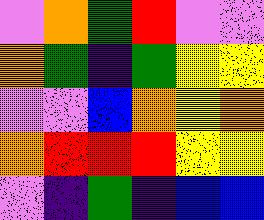[["violet", "orange", "green", "red", "violet", "violet"], ["orange", "green", "indigo", "green", "yellow", "yellow"], ["violet", "violet", "blue", "orange", "yellow", "orange"], ["orange", "red", "red", "red", "yellow", "yellow"], ["violet", "indigo", "green", "indigo", "blue", "blue"]]